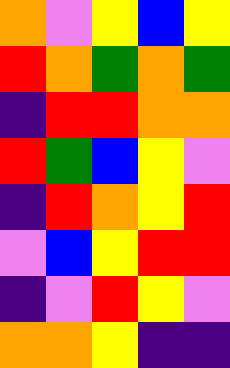[["orange", "violet", "yellow", "blue", "yellow"], ["red", "orange", "green", "orange", "green"], ["indigo", "red", "red", "orange", "orange"], ["red", "green", "blue", "yellow", "violet"], ["indigo", "red", "orange", "yellow", "red"], ["violet", "blue", "yellow", "red", "red"], ["indigo", "violet", "red", "yellow", "violet"], ["orange", "orange", "yellow", "indigo", "indigo"]]